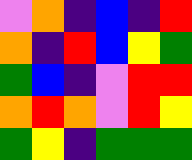[["violet", "orange", "indigo", "blue", "indigo", "red"], ["orange", "indigo", "red", "blue", "yellow", "green"], ["green", "blue", "indigo", "violet", "red", "red"], ["orange", "red", "orange", "violet", "red", "yellow"], ["green", "yellow", "indigo", "green", "green", "green"]]